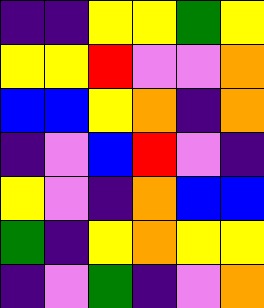[["indigo", "indigo", "yellow", "yellow", "green", "yellow"], ["yellow", "yellow", "red", "violet", "violet", "orange"], ["blue", "blue", "yellow", "orange", "indigo", "orange"], ["indigo", "violet", "blue", "red", "violet", "indigo"], ["yellow", "violet", "indigo", "orange", "blue", "blue"], ["green", "indigo", "yellow", "orange", "yellow", "yellow"], ["indigo", "violet", "green", "indigo", "violet", "orange"]]